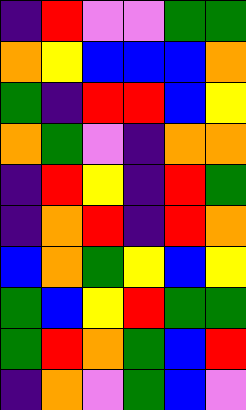[["indigo", "red", "violet", "violet", "green", "green"], ["orange", "yellow", "blue", "blue", "blue", "orange"], ["green", "indigo", "red", "red", "blue", "yellow"], ["orange", "green", "violet", "indigo", "orange", "orange"], ["indigo", "red", "yellow", "indigo", "red", "green"], ["indigo", "orange", "red", "indigo", "red", "orange"], ["blue", "orange", "green", "yellow", "blue", "yellow"], ["green", "blue", "yellow", "red", "green", "green"], ["green", "red", "orange", "green", "blue", "red"], ["indigo", "orange", "violet", "green", "blue", "violet"]]